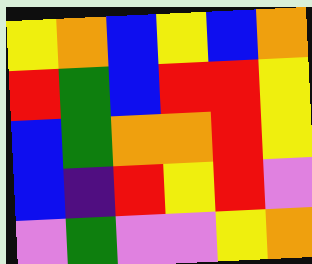[["yellow", "orange", "blue", "yellow", "blue", "orange"], ["red", "green", "blue", "red", "red", "yellow"], ["blue", "green", "orange", "orange", "red", "yellow"], ["blue", "indigo", "red", "yellow", "red", "violet"], ["violet", "green", "violet", "violet", "yellow", "orange"]]